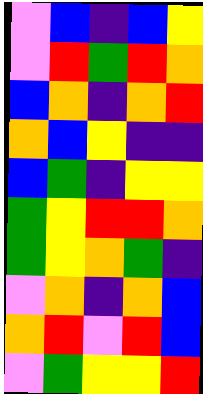[["violet", "blue", "indigo", "blue", "yellow"], ["violet", "red", "green", "red", "orange"], ["blue", "orange", "indigo", "orange", "red"], ["orange", "blue", "yellow", "indigo", "indigo"], ["blue", "green", "indigo", "yellow", "yellow"], ["green", "yellow", "red", "red", "orange"], ["green", "yellow", "orange", "green", "indigo"], ["violet", "orange", "indigo", "orange", "blue"], ["orange", "red", "violet", "red", "blue"], ["violet", "green", "yellow", "yellow", "red"]]